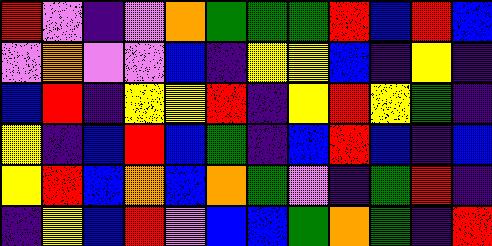[["red", "violet", "indigo", "violet", "orange", "green", "green", "green", "red", "blue", "red", "blue"], ["violet", "orange", "violet", "violet", "blue", "indigo", "yellow", "yellow", "blue", "indigo", "yellow", "indigo"], ["blue", "red", "indigo", "yellow", "yellow", "red", "indigo", "yellow", "red", "yellow", "green", "indigo"], ["yellow", "indigo", "blue", "red", "blue", "green", "indigo", "blue", "red", "blue", "indigo", "blue"], ["yellow", "red", "blue", "orange", "blue", "orange", "green", "violet", "indigo", "green", "red", "indigo"], ["indigo", "yellow", "blue", "red", "violet", "blue", "blue", "green", "orange", "green", "indigo", "red"]]